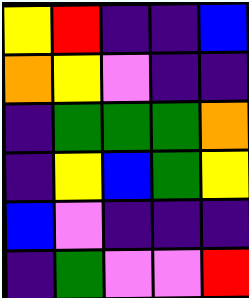[["yellow", "red", "indigo", "indigo", "blue"], ["orange", "yellow", "violet", "indigo", "indigo"], ["indigo", "green", "green", "green", "orange"], ["indigo", "yellow", "blue", "green", "yellow"], ["blue", "violet", "indigo", "indigo", "indigo"], ["indigo", "green", "violet", "violet", "red"]]